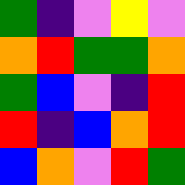[["green", "indigo", "violet", "yellow", "violet"], ["orange", "red", "green", "green", "orange"], ["green", "blue", "violet", "indigo", "red"], ["red", "indigo", "blue", "orange", "red"], ["blue", "orange", "violet", "red", "green"]]